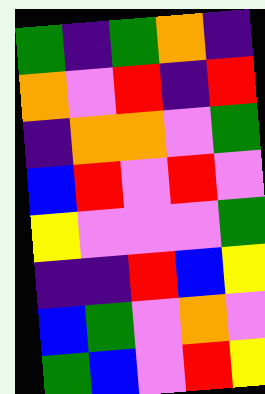[["green", "indigo", "green", "orange", "indigo"], ["orange", "violet", "red", "indigo", "red"], ["indigo", "orange", "orange", "violet", "green"], ["blue", "red", "violet", "red", "violet"], ["yellow", "violet", "violet", "violet", "green"], ["indigo", "indigo", "red", "blue", "yellow"], ["blue", "green", "violet", "orange", "violet"], ["green", "blue", "violet", "red", "yellow"]]